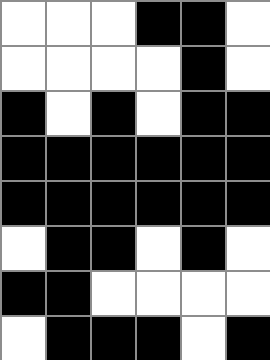[["white", "white", "white", "black", "black", "white"], ["white", "white", "white", "white", "black", "white"], ["black", "white", "black", "white", "black", "black"], ["black", "black", "black", "black", "black", "black"], ["black", "black", "black", "black", "black", "black"], ["white", "black", "black", "white", "black", "white"], ["black", "black", "white", "white", "white", "white"], ["white", "black", "black", "black", "white", "black"]]